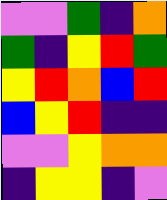[["violet", "violet", "green", "indigo", "orange"], ["green", "indigo", "yellow", "red", "green"], ["yellow", "red", "orange", "blue", "red"], ["blue", "yellow", "red", "indigo", "indigo"], ["violet", "violet", "yellow", "orange", "orange"], ["indigo", "yellow", "yellow", "indigo", "violet"]]